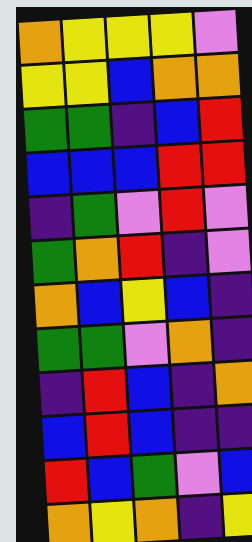[["orange", "yellow", "yellow", "yellow", "violet"], ["yellow", "yellow", "blue", "orange", "orange"], ["green", "green", "indigo", "blue", "red"], ["blue", "blue", "blue", "red", "red"], ["indigo", "green", "violet", "red", "violet"], ["green", "orange", "red", "indigo", "violet"], ["orange", "blue", "yellow", "blue", "indigo"], ["green", "green", "violet", "orange", "indigo"], ["indigo", "red", "blue", "indigo", "orange"], ["blue", "red", "blue", "indigo", "indigo"], ["red", "blue", "green", "violet", "blue"], ["orange", "yellow", "orange", "indigo", "yellow"]]